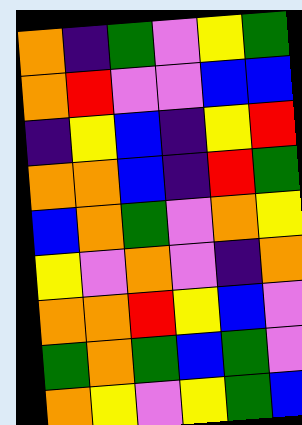[["orange", "indigo", "green", "violet", "yellow", "green"], ["orange", "red", "violet", "violet", "blue", "blue"], ["indigo", "yellow", "blue", "indigo", "yellow", "red"], ["orange", "orange", "blue", "indigo", "red", "green"], ["blue", "orange", "green", "violet", "orange", "yellow"], ["yellow", "violet", "orange", "violet", "indigo", "orange"], ["orange", "orange", "red", "yellow", "blue", "violet"], ["green", "orange", "green", "blue", "green", "violet"], ["orange", "yellow", "violet", "yellow", "green", "blue"]]